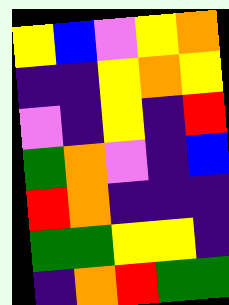[["yellow", "blue", "violet", "yellow", "orange"], ["indigo", "indigo", "yellow", "orange", "yellow"], ["violet", "indigo", "yellow", "indigo", "red"], ["green", "orange", "violet", "indigo", "blue"], ["red", "orange", "indigo", "indigo", "indigo"], ["green", "green", "yellow", "yellow", "indigo"], ["indigo", "orange", "red", "green", "green"]]